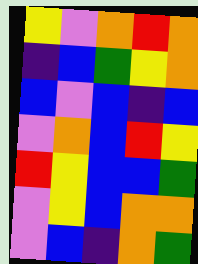[["yellow", "violet", "orange", "red", "orange"], ["indigo", "blue", "green", "yellow", "orange"], ["blue", "violet", "blue", "indigo", "blue"], ["violet", "orange", "blue", "red", "yellow"], ["red", "yellow", "blue", "blue", "green"], ["violet", "yellow", "blue", "orange", "orange"], ["violet", "blue", "indigo", "orange", "green"]]